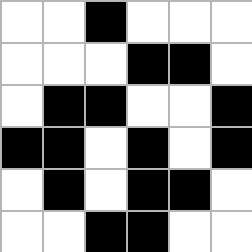[["white", "white", "black", "white", "white", "white"], ["white", "white", "white", "black", "black", "white"], ["white", "black", "black", "white", "white", "black"], ["black", "black", "white", "black", "white", "black"], ["white", "black", "white", "black", "black", "white"], ["white", "white", "black", "black", "white", "white"]]